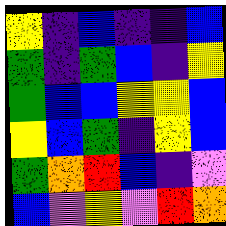[["yellow", "indigo", "blue", "indigo", "indigo", "blue"], ["green", "indigo", "green", "blue", "indigo", "yellow"], ["green", "blue", "blue", "yellow", "yellow", "blue"], ["yellow", "blue", "green", "indigo", "yellow", "blue"], ["green", "orange", "red", "blue", "indigo", "violet"], ["blue", "violet", "yellow", "violet", "red", "orange"]]